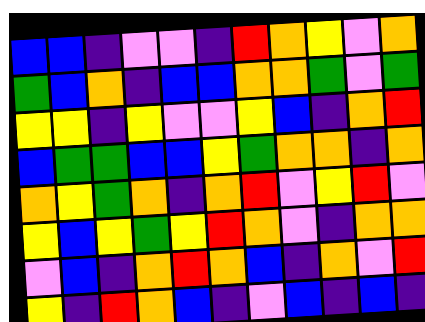[["blue", "blue", "indigo", "violet", "violet", "indigo", "red", "orange", "yellow", "violet", "orange"], ["green", "blue", "orange", "indigo", "blue", "blue", "orange", "orange", "green", "violet", "green"], ["yellow", "yellow", "indigo", "yellow", "violet", "violet", "yellow", "blue", "indigo", "orange", "red"], ["blue", "green", "green", "blue", "blue", "yellow", "green", "orange", "orange", "indigo", "orange"], ["orange", "yellow", "green", "orange", "indigo", "orange", "red", "violet", "yellow", "red", "violet"], ["yellow", "blue", "yellow", "green", "yellow", "red", "orange", "violet", "indigo", "orange", "orange"], ["violet", "blue", "indigo", "orange", "red", "orange", "blue", "indigo", "orange", "violet", "red"], ["yellow", "indigo", "red", "orange", "blue", "indigo", "violet", "blue", "indigo", "blue", "indigo"]]